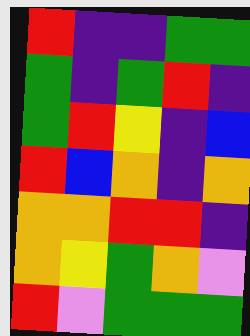[["red", "indigo", "indigo", "green", "green"], ["green", "indigo", "green", "red", "indigo"], ["green", "red", "yellow", "indigo", "blue"], ["red", "blue", "orange", "indigo", "orange"], ["orange", "orange", "red", "red", "indigo"], ["orange", "yellow", "green", "orange", "violet"], ["red", "violet", "green", "green", "green"]]